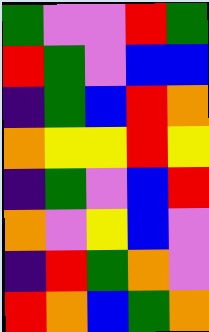[["green", "violet", "violet", "red", "green"], ["red", "green", "violet", "blue", "blue"], ["indigo", "green", "blue", "red", "orange"], ["orange", "yellow", "yellow", "red", "yellow"], ["indigo", "green", "violet", "blue", "red"], ["orange", "violet", "yellow", "blue", "violet"], ["indigo", "red", "green", "orange", "violet"], ["red", "orange", "blue", "green", "orange"]]